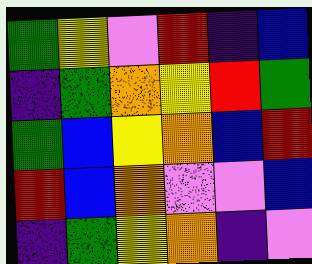[["green", "yellow", "violet", "red", "indigo", "blue"], ["indigo", "green", "orange", "yellow", "red", "green"], ["green", "blue", "yellow", "orange", "blue", "red"], ["red", "blue", "orange", "violet", "violet", "blue"], ["indigo", "green", "yellow", "orange", "indigo", "violet"]]